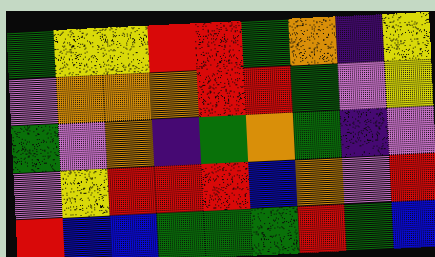[["green", "yellow", "yellow", "red", "red", "green", "orange", "indigo", "yellow"], ["violet", "orange", "orange", "orange", "red", "red", "green", "violet", "yellow"], ["green", "violet", "orange", "indigo", "green", "orange", "green", "indigo", "violet"], ["violet", "yellow", "red", "red", "red", "blue", "orange", "violet", "red"], ["red", "blue", "blue", "green", "green", "green", "red", "green", "blue"]]